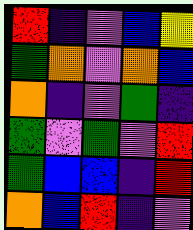[["red", "indigo", "violet", "blue", "yellow"], ["green", "orange", "violet", "orange", "blue"], ["orange", "indigo", "violet", "green", "indigo"], ["green", "violet", "green", "violet", "red"], ["green", "blue", "blue", "indigo", "red"], ["orange", "blue", "red", "indigo", "violet"]]